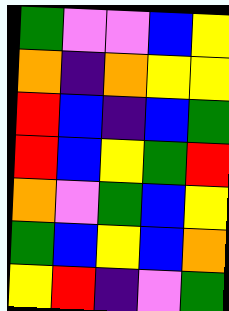[["green", "violet", "violet", "blue", "yellow"], ["orange", "indigo", "orange", "yellow", "yellow"], ["red", "blue", "indigo", "blue", "green"], ["red", "blue", "yellow", "green", "red"], ["orange", "violet", "green", "blue", "yellow"], ["green", "blue", "yellow", "blue", "orange"], ["yellow", "red", "indigo", "violet", "green"]]